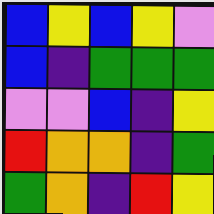[["blue", "yellow", "blue", "yellow", "violet"], ["blue", "indigo", "green", "green", "green"], ["violet", "violet", "blue", "indigo", "yellow"], ["red", "orange", "orange", "indigo", "green"], ["green", "orange", "indigo", "red", "yellow"]]